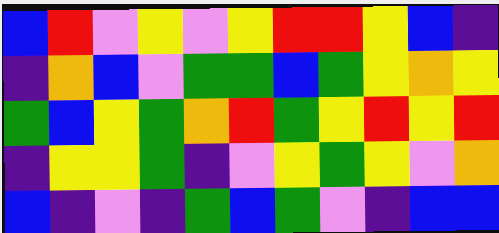[["blue", "red", "violet", "yellow", "violet", "yellow", "red", "red", "yellow", "blue", "indigo"], ["indigo", "orange", "blue", "violet", "green", "green", "blue", "green", "yellow", "orange", "yellow"], ["green", "blue", "yellow", "green", "orange", "red", "green", "yellow", "red", "yellow", "red"], ["indigo", "yellow", "yellow", "green", "indigo", "violet", "yellow", "green", "yellow", "violet", "orange"], ["blue", "indigo", "violet", "indigo", "green", "blue", "green", "violet", "indigo", "blue", "blue"]]